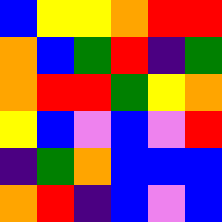[["blue", "yellow", "yellow", "orange", "red", "red"], ["orange", "blue", "green", "red", "indigo", "green"], ["orange", "red", "red", "green", "yellow", "orange"], ["yellow", "blue", "violet", "blue", "violet", "red"], ["indigo", "green", "orange", "blue", "blue", "blue"], ["orange", "red", "indigo", "blue", "violet", "blue"]]